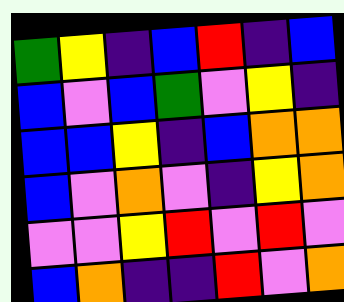[["green", "yellow", "indigo", "blue", "red", "indigo", "blue"], ["blue", "violet", "blue", "green", "violet", "yellow", "indigo"], ["blue", "blue", "yellow", "indigo", "blue", "orange", "orange"], ["blue", "violet", "orange", "violet", "indigo", "yellow", "orange"], ["violet", "violet", "yellow", "red", "violet", "red", "violet"], ["blue", "orange", "indigo", "indigo", "red", "violet", "orange"]]